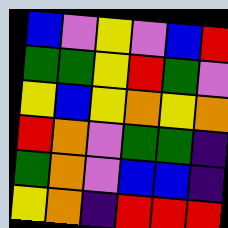[["blue", "violet", "yellow", "violet", "blue", "red"], ["green", "green", "yellow", "red", "green", "violet"], ["yellow", "blue", "yellow", "orange", "yellow", "orange"], ["red", "orange", "violet", "green", "green", "indigo"], ["green", "orange", "violet", "blue", "blue", "indigo"], ["yellow", "orange", "indigo", "red", "red", "red"]]